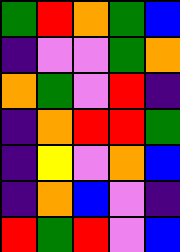[["green", "red", "orange", "green", "blue"], ["indigo", "violet", "violet", "green", "orange"], ["orange", "green", "violet", "red", "indigo"], ["indigo", "orange", "red", "red", "green"], ["indigo", "yellow", "violet", "orange", "blue"], ["indigo", "orange", "blue", "violet", "indigo"], ["red", "green", "red", "violet", "blue"]]